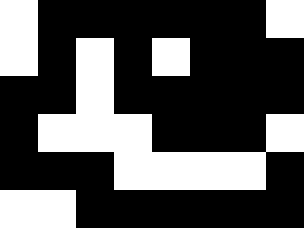[["white", "black", "black", "black", "black", "black", "black", "white"], ["white", "black", "white", "black", "white", "black", "black", "black"], ["black", "black", "white", "black", "black", "black", "black", "black"], ["black", "white", "white", "white", "black", "black", "black", "white"], ["black", "black", "black", "white", "white", "white", "white", "black"], ["white", "white", "black", "black", "black", "black", "black", "black"]]